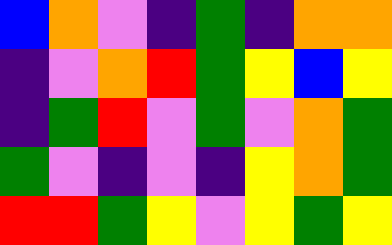[["blue", "orange", "violet", "indigo", "green", "indigo", "orange", "orange"], ["indigo", "violet", "orange", "red", "green", "yellow", "blue", "yellow"], ["indigo", "green", "red", "violet", "green", "violet", "orange", "green"], ["green", "violet", "indigo", "violet", "indigo", "yellow", "orange", "green"], ["red", "red", "green", "yellow", "violet", "yellow", "green", "yellow"]]